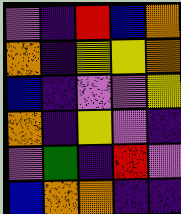[["violet", "indigo", "red", "blue", "orange"], ["orange", "indigo", "yellow", "yellow", "orange"], ["blue", "indigo", "violet", "violet", "yellow"], ["orange", "indigo", "yellow", "violet", "indigo"], ["violet", "green", "indigo", "red", "violet"], ["blue", "orange", "orange", "indigo", "indigo"]]